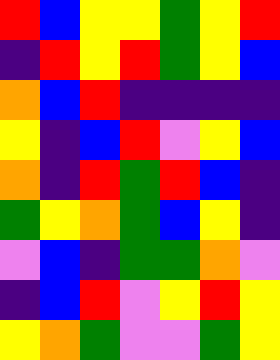[["red", "blue", "yellow", "yellow", "green", "yellow", "red"], ["indigo", "red", "yellow", "red", "green", "yellow", "blue"], ["orange", "blue", "red", "indigo", "indigo", "indigo", "indigo"], ["yellow", "indigo", "blue", "red", "violet", "yellow", "blue"], ["orange", "indigo", "red", "green", "red", "blue", "indigo"], ["green", "yellow", "orange", "green", "blue", "yellow", "indigo"], ["violet", "blue", "indigo", "green", "green", "orange", "violet"], ["indigo", "blue", "red", "violet", "yellow", "red", "yellow"], ["yellow", "orange", "green", "violet", "violet", "green", "yellow"]]